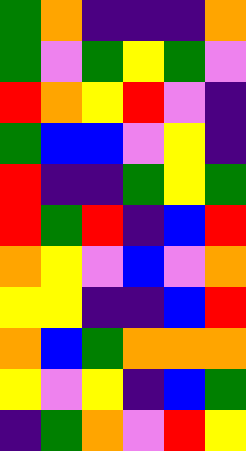[["green", "orange", "indigo", "indigo", "indigo", "orange"], ["green", "violet", "green", "yellow", "green", "violet"], ["red", "orange", "yellow", "red", "violet", "indigo"], ["green", "blue", "blue", "violet", "yellow", "indigo"], ["red", "indigo", "indigo", "green", "yellow", "green"], ["red", "green", "red", "indigo", "blue", "red"], ["orange", "yellow", "violet", "blue", "violet", "orange"], ["yellow", "yellow", "indigo", "indigo", "blue", "red"], ["orange", "blue", "green", "orange", "orange", "orange"], ["yellow", "violet", "yellow", "indigo", "blue", "green"], ["indigo", "green", "orange", "violet", "red", "yellow"]]